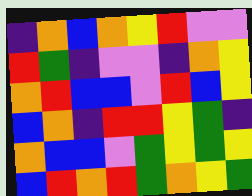[["indigo", "orange", "blue", "orange", "yellow", "red", "violet", "violet"], ["red", "green", "indigo", "violet", "violet", "indigo", "orange", "yellow"], ["orange", "red", "blue", "blue", "violet", "red", "blue", "yellow"], ["blue", "orange", "indigo", "red", "red", "yellow", "green", "indigo"], ["orange", "blue", "blue", "violet", "green", "yellow", "green", "yellow"], ["blue", "red", "orange", "red", "green", "orange", "yellow", "green"]]